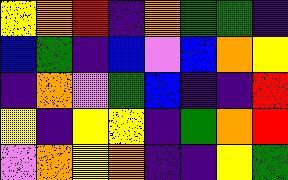[["yellow", "orange", "red", "indigo", "orange", "green", "green", "indigo"], ["blue", "green", "indigo", "blue", "violet", "blue", "orange", "yellow"], ["indigo", "orange", "violet", "green", "blue", "indigo", "indigo", "red"], ["yellow", "indigo", "yellow", "yellow", "indigo", "green", "orange", "red"], ["violet", "orange", "yellow", "orange", "indigo", "indigo", "yellow", "green"]]